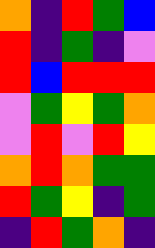[["orange", "indigo", "red", "green", "blue"], ["red", "indigo", "green", "indigo", "violet"], ["red", "blue", "red", "red", "red"], ["violet", "green", "yellow", "green", "orange"], ["violet", "red", "violet", "red", "yellow"], ["orange", "red", "orange", "green", "green"], ["red", "green", "yellow", "indigo", "green"], ["indigo", "red", "green", "orange", "indigo"]]